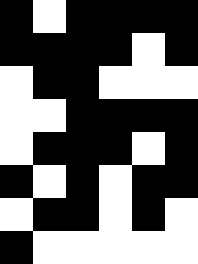[["black", "white", "black", "black", "black", "black"], ["black", "black", "black", "black", "white", "black"], ["white", "black", "black", "white", "white", "white"], ["white", "white", "black", "black", "black", "black"], ["white", "black", "black", "black", "white", "black"], ["black", "white", "black", "white", "black", "black"], ["white", "black", "black", "white", "black", "white"], ["black", "white", "white", "white", "white", "white"]]